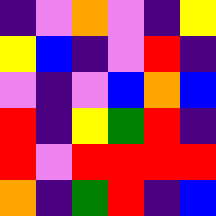[["indigo", "violet", "orange", "violet", "indigo", "yellow"], ["yellow", "blue", "indigo", "violet", "red", "indigo"], ["violet", "indigo", "violet", "blue", "orange", "blue"], ["red", "indigo", "yellow", "green", "red", "indigo"], ["red", "violet", "red", "red", "red", "red"], ["orange", "indigo", "green", "red", "indigo", "blue"]]